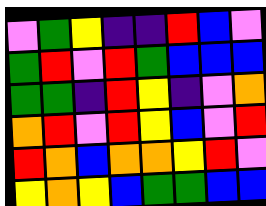[["violet", "green", "yellow", "indigo", "indigo", "red", "blue", "violet"], ["green", "red", "violet", "red", "green", "blue", "blue", "blue"], ["green", "green", "indigo", "red", "yellow", "indigo", "violet", "orange"], ["orange", "red", "violet", "red", "yellow", "blue", "violet", "red"], ["red", "orange", "blue", "orange", "orange", "yellow", "red", "violet"], ["yellow", "orange", "yellow", "blue", "green", "green", "blue", "blue"]]